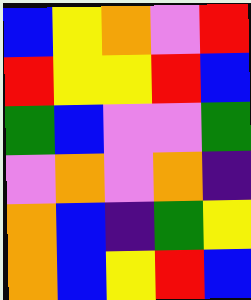[["blue", "yellow", "orange", "violet", "red"], ["red", "yellow", "yellow", "red", "blue"], ["green", "blue", "violet", "violet", "green"], ["violet", "orange", "violet", "orange", "indigo"], ["orange", "blue", "indigo", "green", "yellow"], ["orange", "blue", "yellow", "red", "blue"]]